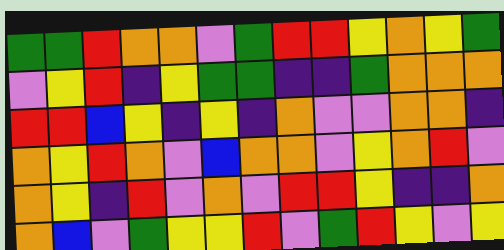[["green", "green", "red", "orange", "orange", "violet", "green", "red", "red", "yellow", "orange", "yellow", "green"], ["violet", "yellow", "red", "indigo", "yellow", "green", "green", "indigo", "indigo", "green", "orange", "orange", "orange"], ["red", "red", "blue", "yellow", "indigo", "yellow", "indigo", "orange", "violet", "violet", "orange", "orange", "indigo"], ["orange", "yellow", "red", "orange", "violet", "blue", "orange", "orange", "violet", "yellow", "orange", "red", "violet"], ["orange", "yellow", "indigo", "red", "violet", "orange", "violet", "red", "red", "yellow", "indigo", "indigo", "orange"], ["orange", "blue", "violet", "green", "yellow", "yellow", "red", "violet", "green", "red", "yellow", "violet", "yellow"]]